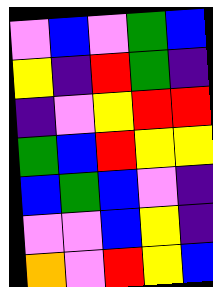[["violet", "blue", "violet", "green", "blue"], ["yellow", "indigo", "red", "green", "indigo"], ["indigo", "violet", "yellow", "red", "red"], ["green", "blue", "red", "yellow", "yellow"], ["blue", "green", "blue", "violet", "indigo"], ["violet", "violet", "blue", "yellow", "indigo"], ["orange", "violet", "red", "yellow", "blue"]]